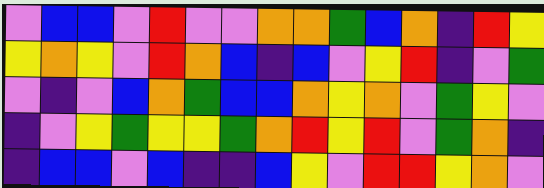[["violet", "blue", "blue", "violet", "red", "violet", "violet", "orange", "orange", "green", "blue", "orange", "indigo", "red", "yellow"], ["yellow", "orange", "yellow", "violet", "red", "orange", "blue", "indigo", "blue", "violet", "yellow", "red", "indigo", "violet", "green"], ["violet", "indigo", "violet", "blue", "orange", "green", "blue", "blue", "orange", "yellow", "orange", "violet", "green", "yellow", "violet"], ["indigo", "violet", "yellow", "green", "yellow", "yellow", "green", "orange", "red", "yellow", "red", "violet", "green", "orange", "indigo"], ["indigo", "blue", "blue", "violet", "blue", "indigo", "indigo", "blue", "yellow", "violet", "red", "red", "yellow", "orange", "violet"]]